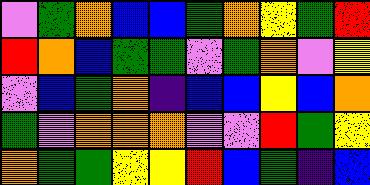[["violet", "green", "orange", "blue", "blue", "green", "orange", "yellow", "green", "red"], ["red", "orange", "blue", "green", "green", "violet", "green", "orange", "violet", "yellow"], ["violet", "blue", "green", "orange", "indigo", "blue", "blue", "yellow", "blue", "orange"], ["green", "violet", "orange", "orange", "orange", "violet", "violet", "red", "green", "yellow"], ["orange", "green", "green", "yellow", "yellow", "red", "blue", "green", "indigo", "blue"]]